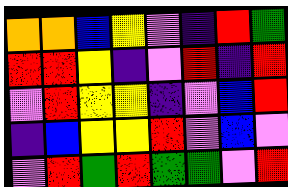[["orange", "orange", "blue", "yellow", "violet", "indigo", "red", "green"], ["red", "red", "yellow", "indigo", "violet", "red", "indigo", "red"], ["violet", "red", "yellow", "yellow", "indigo", "violet", "blue", "red"], ["indigo", "blue", "yellow", "yellow", "red", "violet", "blue", "violet"], ["violet", "red", "green", "red", "green", "green", "violet", "red"]]